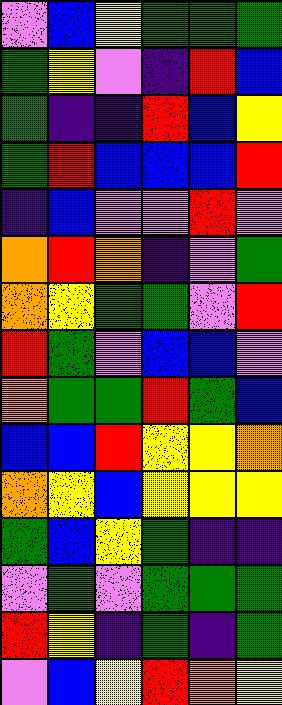[["violet", "blue", "yellow", "green", "green", "green"], ["green", "yellow", "violet", "indigo", "red", "blue"], ["green", "indigo", "indigo", "red", "blue", "yellow"], ["green", "red", "blue", "blue", "blue", "red"], ["indigo", "blue", "violet", "violet", "red", "violet"], ["orange", "red", "orange", "indigo", "violet", "green"], ["orange", "yellow", "green", "green", "violet", "red"], ["red", "green", "violet", "blue", "blue", "violet"], ["orange", "green", "green", "red", "green", "blue"], ["blue", "blue", "red", "yellow", "yellow", "orange"], ["orange", "yellow", "blue", "yellow", "yellow", "yellow"], ["green", "blue", "yellow", "green", "indigo", "indigo"], ["violet", "green", "violet", "green", "green", "green"], ["red", "yellow", "indigo", "green", "indigo", "green"], ["violet", "blue", "yellow", "red", "orange", "yellow"]]